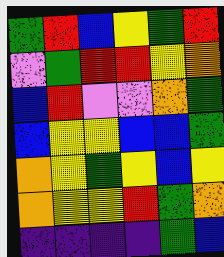[["green", "red", "blue", "yellow", "green", "red"], ["violet", "green", "red", "red", "yellow", "orange"], ["blue", "red", "violet", "violet", "orange", "green"], ["blue", "yellow", "yellow", "blue", "blue", "green"], ["orange", "yellow", "green", "yellow", "blue", "yellow"], ["orange", "yellow", "yellow", "red", "green", "orange"], ["indigo", "indigo", "indigo", "indigo", "green", "blue"]]